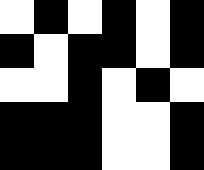[["white", "black", "white", "black", "white", "black"], ["black", "white", "black", "black", "white", "black"], ["white", "white", "black", "white", "black", "white"], ["black", "black", "black", "white", "white", "black"], ["black", "black", "black", "white", "white", "black"]]